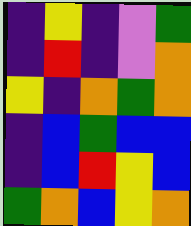[["indigo", "yellow", "indigo", "violet", "green"], ["indigo", "red", "indigo", "violet", "orange"], ["yellow", "indigo", "orange", "green", "orange"], ["indigo", "blue", "green", "blue", "blue"], ["indigo", "blue", "red", "yellow", "blue"], ["green", "orange", "blue", "yellow", "orange"]]